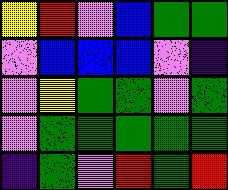[["yellow", "red", "violet", "blue", "green", "green"], ["violet", "blue", "blue", "blue", "violet", "indigo"], ["violet", "yellow", "green", "green", "violet", "green"], ["violet", "green", "green", "green", "green", "green"], ["indigo", "green", "violet", "red", "green", "red"]]